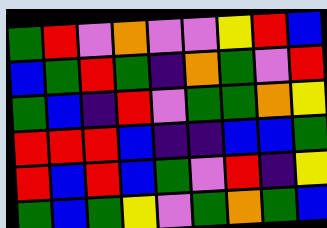[["green", "red", "violet", "orange", "violet", "violet", "yellow", "red", "blue"], ["blue", "green", "red", "green", "indigo", "orange", "green", "violet", "red"], ["green", "blue", "indigo", "red", "violet", "green", "green", "orange", "yellow"], ["red", "red", "red", "blue", "indigo", "indigo", "blue", "blue", "green"], ["red", "blue", "red", "blue", "green", "violet", "red", "indigo", "yellow"], ["green", "blue", "green", "yellow", "violet", "green", "orange", "green", "blue"]]